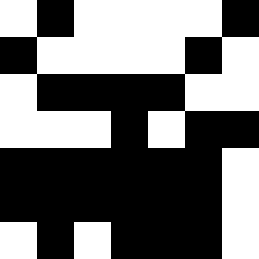[["white", "black", "white", "white", "white", "white", "black"], ["black", "white", "white", "white", "white", "black", "white"], ["white", "black", "black", "black", "black", "white", "white"], ["white", "white", "white", "black", "white", "black", "black"], ["black", "black", "black", "black", "black", "black", "white"], ["black", "black", "black", "black", "black", "black", "white"], ["white", "black", "white", "black", "black", "black", "white"]]